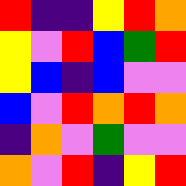[["red", "indigo", "indigo", "yellow", "red", "orange"], ["yellow", "violet", "red", "blue", "green", "red"], ["yellow", "blue", "indigo", "blue", "violet", "violet"], ["blue", "violet", "red", "orange", "red", "orange"], ["indigo", "orange", "violet", "green", "violet", "violet"], ["orange", "violet", "red", "indigo", "yellow", "red"]]